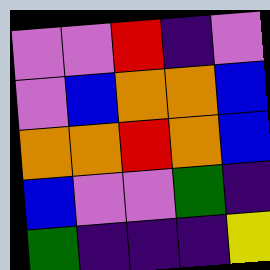[["violet", "violet", "red", "indigo", "violet"], ["violet", "blue", "orange", "orange", "blue"], ["orange", "orange", "red", "orange", "blue"], ["blue", "violet", "violet", "green", "indigo"], ["green", "indigo", "indigo", "indigo", "yellow"]]